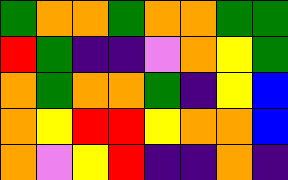[["green", "orange", "orange", "green", "orange", "orange", "green", "green"], ["red", "green", "indigo", "indigo", "violet", "orange", "yellow", "green"], ["orange", "green", "orange", "orange", "green", "indigo", "yellow", "blue"], ["orange", "yellow", "red", "red", "yellow", "orange", "orange", "blue"], ["orange", "violet", "yellow", "red", "indigo", "indigo", "orange", "indigo"]]